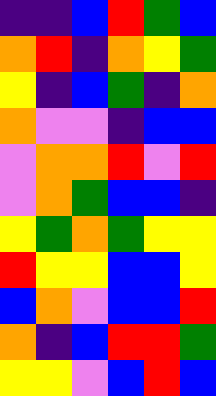[["indigo", "indigo", "blue", "red", "green", "blue"], ["orange", "red", "indigo", "orange", "yellow", "green"], ["yellow", "indigo", "blue", "green", "indigo", "orange"], ["orange", "violet", "violet", "indigo", "blue", "blue"], ["violet", "orange", "orange", "red", "violet", "red"], ["violet", "orange", "green", "blue", "blue", "indigo"], ["yellow", "green", "orange", "green", "yellow", "yellow"], ["red", "yellow", "yellow", "blue", "blue", "yellow"], ["blue", "orange", "violet", "blue", "blue", "red"], ["orange", "indigo", "blue", "red", "red", "green"], ["yellow", "yellow", "violet", "blue", "red", "blue"]]